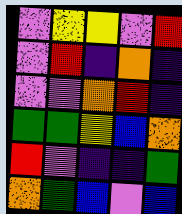[["violet", "yellow", "yellow", "violet", "red"], ["violet", "red", "indigo", "orange", "indigo"], ["violet", "violet", "orange", "red", "indigo"], ["green", "green", "yellow", "blue", "orange"], ["red", "violet", "indigo", "indigo", "green"], ["orange", "green", "blue", "violet", "blue"]]